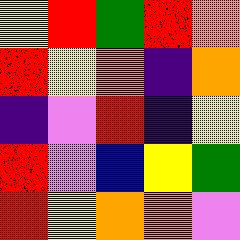[["yellow", "red", "green", "red", "orange"], ["red", "yellow", "orange", "indigo", "orange"], ["indigo", "violet", "red", "indigo", "yellow"], ["red", "violet", "blue", "yellow", "green"], ["red", "yellow", "orange", "orange", "violet"]]